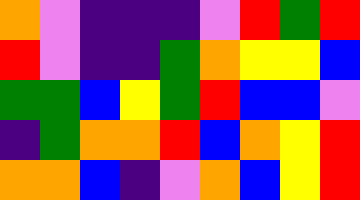[["orange", "violet", "indigo", "indigo", "indigo", "violet", "red", "green", "red"], ["red", "violet", "indigo", "indigo", "green", "orange", "yellow", "yellow", "blue"], ["green", "green", "blue", "yellow", "green", "red", "blue", "blue", "violet"], ["indigo", "green", "orange", "orange", "red", "blue", "orange", "yellow", "red"], ["orange", "orange", "blue", "indigo", "violet", "orange", "blue", "yellow", "red"]]